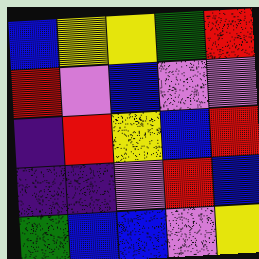[["blue", "yellow", "yellow", "green", "red"], ["red", "violet", "blue", "violet", "violet"], ["indigo", "red", "yellow", "blue", "red"], ["indigo", "indigo", "violet", "red", "blue"], ["green", "blue", "blue", "violet", "yellow"]]